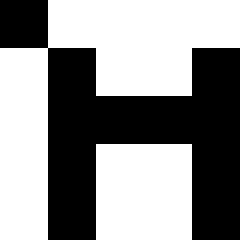[["black", "white", "white", "white", "white"], ["white", "black", "white", "white", "black"], ["white", "black", "black", "black", "black"], ["white", "black", "white", "white", "black"], ["white", "black", "white", "white", "black"]]